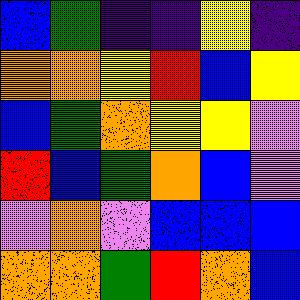[["blue", "green", "indigo", "indigo", "yellow", "indigo"], ["orange", "orange", "yellow", "red", "blue", "yellow"], ["blue", "green", "orange", "yellow", "yellow", "violet"], ["red", "blue", "green", "orange", "blue", "violet"], ["violet", "orange", "violet", "blue", "blue", "blue"], ["orange", "orange", "green", "red", "orange", "blue"]]